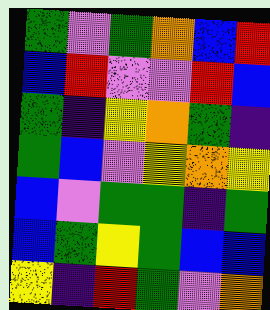[["green", "violet", "green", "orange", "blue", "red"], ["blue", "red", "violet", "violet", "red", "blue"], ["green", "indigo", "yellow", "orange", "green", "indigo"], ["green", "blue", "violet", "yellow", "orange", "yellow"], ["blue", "violet", "green", "green", "indigo", "green"], ["blue", "green", "yellow", "green", "blue", "blue"], ["yellow", "indigo", "red", "green", "violet", "orange"]]